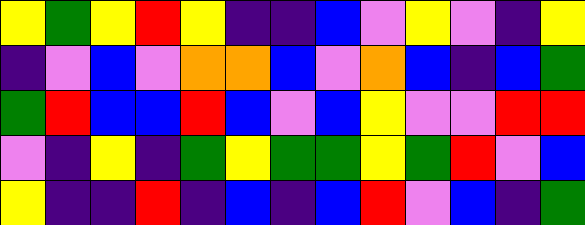[["yellow", "green", "yellow", "red", "yellow", "indigo", "indigo", "blue", "violet", "yellow", "violet", "indigo", "yellow"], ["indigo", "violet", "blue", "violet", "orange", "orange", "blue", "violet", "orange", "blue", "indigo", "blue", "green"], ["green", "red", "blue", "blue", "red", "blue", "violet", "blue", "yellow", "violet", "violet", "red", "red"], ["violet", "indigo", "yellow", "indigo", "green", "yellow", "green", "green", "yellow", "green", "red", "violet", "blue"], ["yellow", "indigo", "indigo", "red", "indigo", "blue", "indigo", "blue", "red", "violet", "blue", "indigo", "green"]]